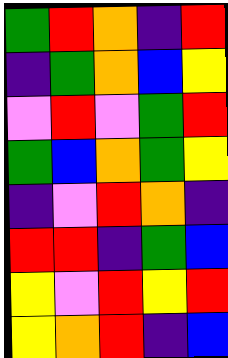[["green", "red", "orange", "indigo", "red"], ["indigo", "green", "orange", "blue", "yellow"], ["violet", "red", "violet", "green", "red"], ["green", "blue", "orange", "green", "yellow"], ["indigo", "violet", "red", "orange", "indigo"], ["red", "red", "indigo", "green", "blue"], ["yellow", "violet", "red", "yellow", "red"], ["yellow", "orange", "red", "indigo", "blue"]]